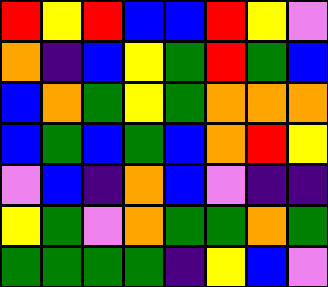[["red", "yellow", "red", "blue", "blue", "red", "yellow", "violet"], ["orange", "indigo", "blue", "yellow", "green", "red", "green", "blue"], ["blue", "orange", "green", "yellow", "green", "orange", "orange", "orange"], ["blue", "green", "blue", "green", "blue", "orange", "red", "yellow"], ["violet", "blue", "indigo", "orange", "blue", "violet", "indigo", "indigo"], ["yellow", "green", "violet", "orange", "green", "green", "orange", "green"], ["green", "green", "green", "green", "indigo", "yellow", "blue", "violet"]]